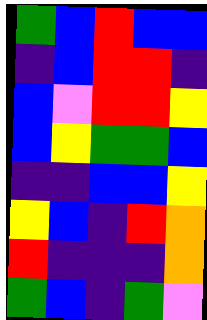[["green", "blue", "red", "blue", "blue"], ["indigo", "blue", "red", "red", "indigo"], ["blue", "violet", "red", "red", "yellow"], ["blue", "yellow", "green", "green", "blue"], ["indigo", "indigo", "blue", "blue", "yellow"], ["yellow", "blue", "indigo", "red", "orange"], ["red", "indigo", "indigo", "indigo", "orange"], ["green", "blue", "indigo", "green", "violet"]]